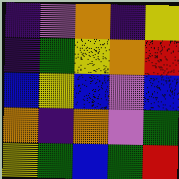[["indigo", "violet", "orange", "indigo", "yellow"], ["indigo", "green", "yellow", "orange", "red"], ["blue", "yellow", "blue", "violet", "blue"], ["orange", "indigo", "orange", "violet", "green"], ["yellow", "green", "blue", "green", "red"]]